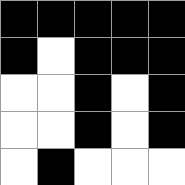[["black", "black", "black", "black", "black"], ["black", "white", "black", "black", "black"], ["white", "white", "black", "white", "black"], ["white", "white", "black", "white", "black"], ["white", "black", "white", "white", "white"]]